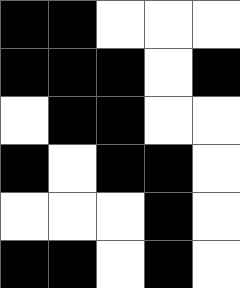[["black", "black", "white", "white", "white"], ["black", "black", "black", "white", "black"], ["white", "black", "black", "white", "white"], ["black", "white", "black", "black", "white"], ["white", "white", "white", "black", "white"], ["black", "black", "white", "black", "white"]]